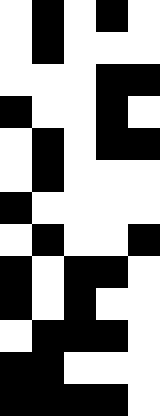[["white", "black", "white", "black", "white"], ["white", "black", "white", "white", "white"], ["white", "white", "white", "black", "black"], ["black", "white", "white", "black", "white"], ["white", "black", "white", "black", "black"], ["white", "black", "white", "white", "white"], ["black", "white", "white", "white", "white"], ["white", "black", "white", "white", "black"], ["black", "white", "black", "black", "white"], ["black", "white", "black", "white", "white"], ["white", "black", "black", "black", "white"], ["black", "black", "white", "white", "white"], ["black", "black", "black", "black", "white"]]